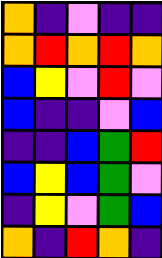[["orange", "indigo", "violet", "indigo", "indigo"], ["orange", "red", "orange", "red", "orange"], ["blue", "yellow", "violet", "red", "violet"], ["blue", "indigo", "indigo", "violet", "blue"], ["indigo", "indigo", "blue", "green", "red"], ["blue", "yellow", "blue", "green", "violet"], ["indigo", "yellow", "violet", "green", "blue"], ["orange", "indigo", "red", "orange", "indigo"]]